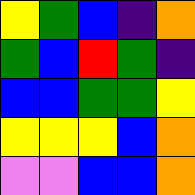[["yellow", "green", "blue", "indigo", "orange"], ["green", "blue", "red", "green", "indigo"], ["blue", "blue", "green", "green", "yellow"], ["yellow", "yellow", "yellow", "blue", "orange"], ["violet", "violet", "blue", "blue", "orange"]]